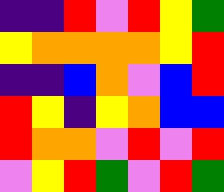[["indigo", "indigo", "red", "violet", "red", "yellow", "green"], ["yellow", "orange", "orange", "orange", "orange", "yellow", "red"], ["indigo", "indigo", "blue", "orange", "violet", "blue", "red"], ["red", "yellow", "indigo", "yellow", "orange", "blue", "blue"], ["red", "orange", "orange", "violet", "red", "violet", "red"], ["violet", "yellow", "red", "green", "violet", "red", "green"]]